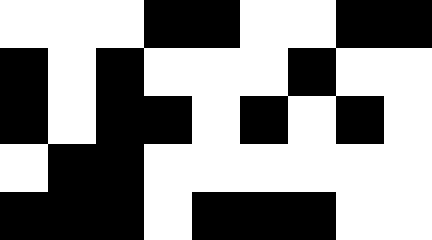[["white", "white", "white", "black", "black", "white", "white", "black", "black"], ["black", "white", "black", "white", "white", "white", "black", "white", "white"], ["black", "white", "black", "black", "white", "black", "white", "black", "white"], ["white", "black", "black", "white", "white", "white", "white", "white", "white"], ["black", "black", "black", "white", "black", "black", "black", "white", "white"]]